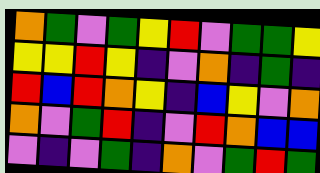[["orange", "green", "violet", "green", "yellow", "red", "violet", "green", "green", "yellow"], ["yellow", "yellow", "red", "yellow", "indigo", "violet", "orange", "indigo", "green", "indigo"], ["red", "blue", "red", "orange", "yellow", "indigo", "blue", "yellow", "violet", "orange"], ["orange", "violet", "green", "red", "indigo", "violet", "red", "orange", "blue", "blue"], ["violet", "indigo", "violet", "green", "indigo", "orange", "violet", "green", "red", "green"]]